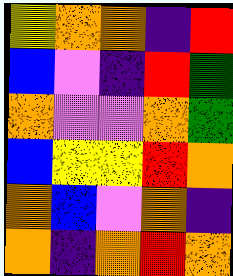[["yellow", "orange", "orange", "indigo", "red"], ["blue", "violet", "indigo", "red", "green"], ["orange", "violet", "violet", "orange", "green"], ["blue", "yellow", "yellow", "red", "orange"], ["orange", "blue", "violet", "orange", "indigo"], ["orange", "indigo", "orange", "red", "orange"]]